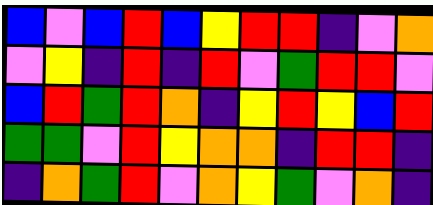[["blue", "violet", "blue", "red", "blue", "yellow", "red", "red", "indigo", "violet", "orange"], ["violet", "yellow", "indigo", "red", "indigo", "red", "violet", "green", "red", "red", "violet"], ["blue", "red", "green", "red", "orange", "indigo", "yellow", "red", "yellow", "blue", "red"], ["green", "green", "violet", "red", "yellow", "orange", "orange", "indigo", "red", "red", "indigo"], ["indigo", "orange", "green", "red", "violet", "orange", "yellow", "green", "violet", "orange", "indigo"]]